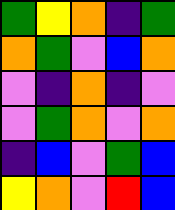[["green", "yellow", "orange", "indigo", "green"], ["orange", "green", "violet", "blue", "orange"], ["violet", "indigo", "orange", "indigo", "violet"], ["violet", "green", "orange", "violet", "orange"], ["indigo", "blue", "violet", "green", "blue"], ["yellow", "orange", "violet", "red", "blue"]]